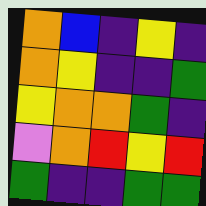[["orange", "blue", "indigo", "yellow", "indigo"], ["orange", "yellow", "indigo", "indigo", "green"], ["yellow", "orange", "orange", "green", "indigo"], ["violet", "orange", "red", "yellow", "red"], ["green", "indigo", "indigo", "green", "green"]]